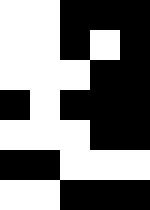[["white", "white", "black", "black", "black"], ["white", "white", "black", "white", "black"], ["white", "white", "white", "black", "black"], ["black", "white", "black", "black", "black"], ["white", "white", "white", "black", "black"], ["black", "black", "white", "white", "white"], ["white", "white", "black", "black", "black"]]